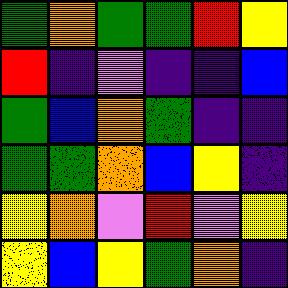[["green", "orange", "green", "green", "red", "yellow"], ["red", "indigo", "violet", "indigo", "indigo", "blue"], ["green", "blue", "orange", "green", "indigo", "indigo"], ["green", "green", "orange", "blue", "yellow", "indigo"], ["yellow", "orange", "violet", "red", "violet", "yellow"], ["yellow", "blue", "yellow", "green", "orange", "indigo"]]